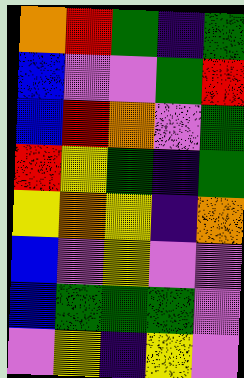[["orange", "red", "green", "indigo", "green"], ["blue", "violet", "violet", "green", "red"], ["blue", "red", "orange", "violet", "green"], ["red", "yellow", "green", "indigo", "green"], ["yellow", "orange", "yellow", "indigo", "orange"], ["blue", "violet", "yellow", "violet", "violet"], ["blue", "green", "green", "green", "violet"], ["violet", "yellow", "indigo", "yellow", "violet"]]